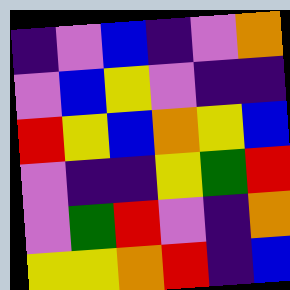[["indigo", "violet", "blue", "indigo", "violet", "orange"], ["violet", "blue", "yellow", "violet", "indigo", "indigo"], ["red", "yellow", "blue", "orange", "yellow", "blue"], ["violet", "indigo", "indigo", "yellow", "green", "red"], ["violet", "green", "red", "violet", "indigo", "orange"], ["yellow", "yellow", "orange", "red", "indigo", "blue"]]